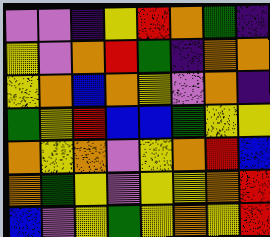[["violet", "violet", "indigo", "yellow", "red", "orange", "green", "indigo"], ["yellow", "violet", "orange", "red", "green", "indigo", "orange", "orange"], ["yellow", "orange", "blue", "orange", "yellow", "violet", "orange", "indigo"], ["green", "yellow", "red", "blue", "blue", "green", "yellow", "yellow"], ["orange", "yellow", "orange", "violet", "yellow", "orange", "red", "blue"], ["orange", "green", "yellow", "violet", "yellow", "yellow", "orange", "red"], ["blue", "violet", "yellow", "green", "yellow", "orange", "yellow", "red"]]